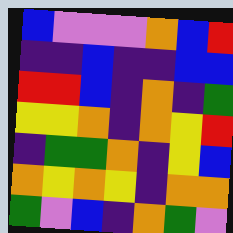[["blue", "violet", "violet", "violet", "orange", "blue", "red"], ["indigo", "indigo", "blue", "indigo", "indigo", "blue", "blue"], ["red", "red", "blue", "indigo", "orange", "indigo", "green"], ["yellow", "yellow", "orange", "indigo", "orange", "yellow", "red"], ["indigo", "green", "green", "orange", "indigo", "yellow", "blue"], ["orange", "yellow", "orange", "yellow", "indigo", "orange", "orange"], ["green", "violet", "blue", "indigo", "orange", "green", "violet"]]